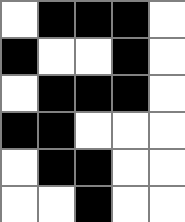[["white", "black", "black", "black", "white"], ["black", "white", "white", "black", "white"], ["white", "black", "black", "black", "white"], ["black", "black", "white", "white", "white"], ["white", "black", "black", "white", "white"], ["white", "white", "black", "white", "white"]]